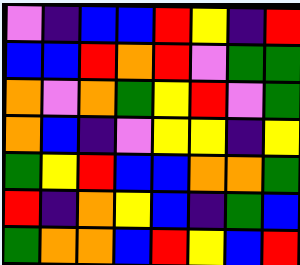[["violet", "indigo", "blue", "blue", "red", "yellow", "indigo", "red"], ["blue", "blue", "red", "orange", "red", "violet", "green", "green"], ["orange", "violet", "orange", "green", "yellow", "red", "violet", "green"], ["orange", "blue", "indigo", "violet", "yellow", "yellow", "indigo", "yellow"], ["green", "yellow", "red", "blue", "blue", "orange", "orange", "green"], ["red", "indigo", "orange", "yellow", "blue", "indigo", "green", "blue"], ["green", "orange", "orange", "blue", "red", "yellow", "blue", "red"]]